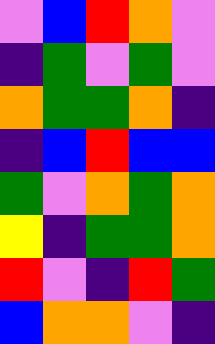[["violet", "blue", "red", "orange", "violet"], ["indigo", "green", "violet", "green", "violet"], ["orange", "green", "green", "orange", "indigo"], ["indigo", "blue", "red", "blue", "blue"], ["green", "violet", "orange", "green", "orange"], ["yellow", "indigo", "green", "green", "orange"], ["red", "violet", "indigo", "red", "green"], ["blue", "orange", "orange", "violet", "indigo"]]